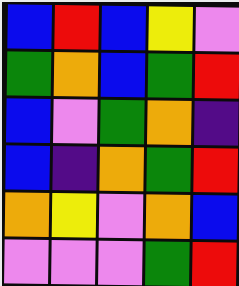[["blue", "red", "blue", "yellow", "violet"], ["green", "orange", "blue", "green", "red"], ["blue", "violet", "green", "orange", "indigo"], ["blue", "indigo", "orange", "green", "red"], ["orange", "yellow", "violet", "orange", "blue"], ["violet", "violet", "violet", "green", "red"]]